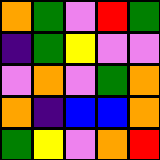[["orange", "green", "violet", "red", "green"], ["indigo", "green", "yellow", "violet", "violet"], ["violet", "orange", "violet", "green", "orange"], ["orange", "indigo", "blue", "blue", "orange"], ["green", "yellow", "violet", "orange", "red"]]